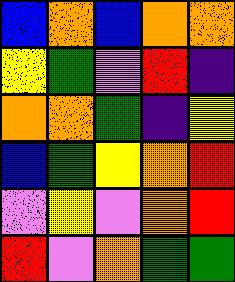[["blue", "orange", "blue", "orange", "orange"], ["yellow", "green", "violet", "red", "indigo"], ["orange", "orange", "green", "indigo", "yellow"], ["blue", "green", "yellow", "orange", "red"], ["violet", "yellow", "violet", "orange", "red"], ["red", "violet", "orange", "green", "green"]]